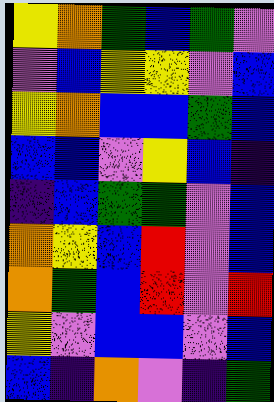[["yellow", "orange", "green", "blue", "green", "violet"], ["violet", "blue", "yellow", "yellow", "violet", "blue"], ["yellow", "orange", "blue", "blue", "green", "blue"], ["blue", "blue", "violet", "yellow", "blue", "indigo"], ["indigo", "blue", "green", "green", "violet", "blue"], ["orange", "yellow", "blue", "red", "violet", "blue"], ["orange", "green", "blue", "red", "violet", "red"], ["yellow", "violet", "blue", "blue", "violet", "blue"], ["blue", "indigo", "orange", "violet", "indigo", "green"]]